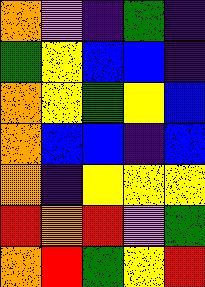[["orange", "violet", "indigo", "green", "indigo"], ["green", "yellow", "blue", "blue", "indigo"], ["orange", "yellow", "green", "yellow", "blue"], ["orange", "blue", "blue", "indigo", "blue"], ["orange", "indigo", "yellow", "yellow", "yellow"], ["red", "orange", "red", "violet", "green"], ["orange", "red", "green", "yellow", "red"]]